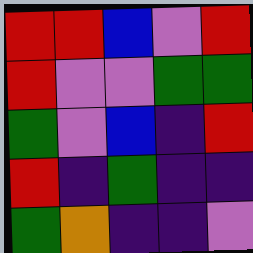[["red", "red", "blue", "violet", "red"], ["red", "violet", "violet", "green", "green"], ["green", "violet", "blue", "indigo", "red"], ["red", "indigo", "green", "indigo", "indigo"], ["green", "orange", "indigo", "indigo", "violet"]]